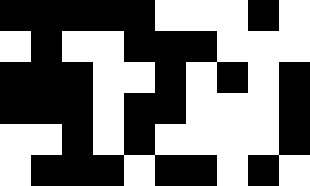[["black", "black", "black", "black", "black", "white", "white", "white", "black", "white"], ["white", "black", "white", "white", "black", "black", "black", "white", "white", "white"], ["black", "black", "black", "white", "white", "black", "white", "black", "white", "black"], ["black", "black", "black", "white", "black", "black", "white", "white", "white", "black"], ["white", "white", "black", "white", "black", "white", "white", "white", "white", "black"], ["white", "black", "black", "black", "white", "black", "black", "white", "black", "white"]]